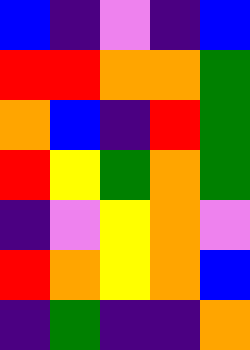[["blue", "indigo", "violet", "indigo", "blue"], ["red", "red", "orange", "orange", "green"], ["orange", "blue", "indigo", "red", "green"], ["red", "yellow", "green", "orange", "green"], ["indigo", "violet", "yellow", "orange", "violet"], ["red", "orange", "yellow", "orange", "blue"], ["indigo", "green", "indigo", "indigo", "orange"]]